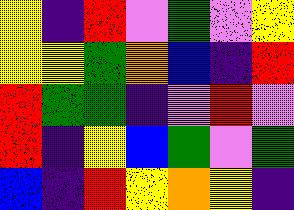[["yellow", "indigo", "red", "violet", "green", "violet", "yellow"], ["yellow", "yellow", "green", "orange", "blue", "indigo", "red"], ["red", "green", "green", "indigo", "violet", "red", "violet"], ["red", "indigo", "yellow", "blue", "green", "violet", "green"], ["blue", "indigo", "red", "yellow", "orange", "yellow", "indigo"]]